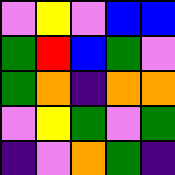[["violet", "yellow", "violet", "blue", "blue"], ["green", "red", "blue", "green", "violet"], ["green", "orange", "indigo", "orange", "orange"], ["violet", "yellow", "green", "violet", "green"], ["indigo", "violet", "orange", "green", "indigo"]]